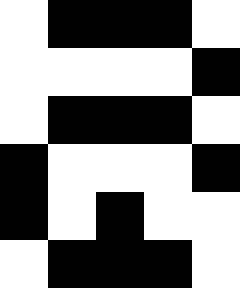[["white", "black", "black", "black", "white"], ["white", "white", "white", "white", "black"], ["white", "black", "black", "black", "white"], ["black", "white", "white", "white", "black"], ["black", "white", "black", "white", "white"], ["white", "black", "black", "black", "white"]]